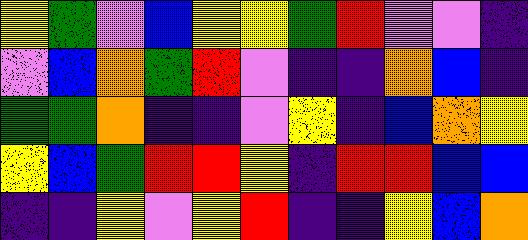[["yellow", "green", "violet", "blue", "yellow", "yellow", "green", "red", "violet", "violet", "indigo"], ["violet", "blue", "orange", "green", "red", "violet", "indigo", "indigo", "orange", "blue", "indigo"], ["green", "green", "orange", "indigo", "indigo", "violet", "yellow", "indigo", "blue", "orange", "yellow"], ["yellow", "blue", "green", "red", "red", "yellow", "indigo", "red", "red", "blue", "blue"], ["indigo", "indigo", "yellow", "violet", "yellow", "red", "indigo", "indigo", "yellow", "blue", "orange"]]